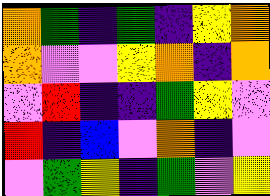[["orange", "green", "indigo", "green", "indigo", "yellow", "orange"], ["orange", "violet", "violet", "yellow", "orange", "indigo", "orange"], ["violet", "red", "indigo", "indigo", "green", "yellow", "violet"], ["red", "indigo", "blue", "violet", "orange", "indigo", "violet"], ["violet", "green", "yellow", "indigo", "green", "violet", "yellow"]]